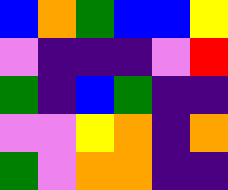[["blue", "orange", "green", "blue", "blue", "yellow"], ["violet", "indigo", "indigo", "indigo", "violet", "red"], ["green", "indigo", "blue", "green", "indigo", "indigo"], ["violet", "violet", "yellow", "orange", "indigo", "orange"], ["green", "violet", "orange", "orange", "indigo", "indigo"]]